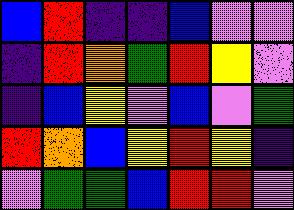[["blue", "red", "indigo", "indigo", "blue", "violet", "violet"], ["indigo", "red", "orange", "green", "red", "yellow", "violet"], ["indigo", "blue", "yellow", "violet", "blue", "violet", "green"], ["red", "orange", "blue", "yellow", "red", "yellow", "indigo"], ["violet", "green", "green", "blue", "red", "red", "violet"]]